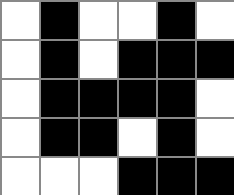[["white", "black", "white", "white", "black", "white"], ["white", "black", "white", "black", "black", "black"], ["white", "black", "black", "black", "black", "white"], ["white", "black", "black", "white", "black", "white"], ["white", "white", "white", "black", "black", "black"]]